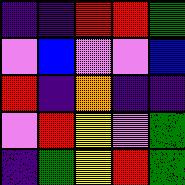[["indigo", "indigo", "red", "red", "green"], ["violet", "blue", "violet", "violet", "blue"], ["red", "indigo", "orange", "indigo", "indigo"], ["violet", "red", "yellow", "violet", "green"], ["indigo", "green", "yellow", "red", "green"]]